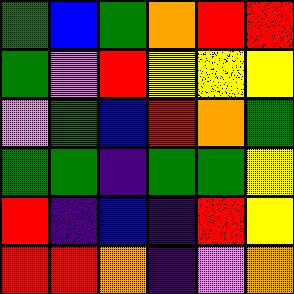[["green", "blue", "green", "orange", "red", "red"], ["green", "violet", "red", "yellow", "yellow", "yellow"], ["violet", "green", "blue", "red", "orange", "green"], ["green", "green", "indigo", "green", "green", "yellow"], ["red", "indigo", "blue", "indigo", "red", "yellow"], ["red", "red", "orange", "indigo", "violet", "orange"]]